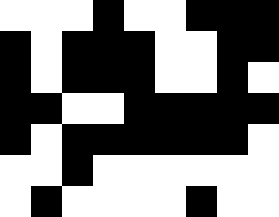[["white", "white", "white", "black", "white", "white", "black", "black", "black"], ["black", "white", "black", "black", "black", "white", "white", "black", "black"], ["black", "white", "black", "black", "black", "white", "white", "black", "white"], ["black", "black", "white", "white", "black", "black", "black", "black", "black"], ["black", "white", "black", "black", "black", "black", "black", "black", "white"], ["white", "white", "black", "white", "white", "white", "white", "white", "white"], ["white", "black", "white", "white", "white", "white", "black", "white", "white"]]